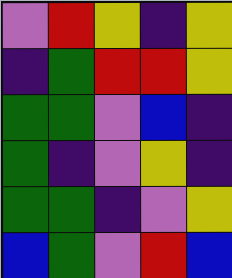[["violet", "red", "yellow", "indigo", "yellow"], ["indigo", "green", "red", "red", "yellow"], ["green", "green", "violet", "blue", "indigo"], ["green", "indigo", "violet", "yellow", "indigo"], ["green", "green", "indigo", "violet", "yellow"], ["blue", "green", "violet", "red", "blue"]]